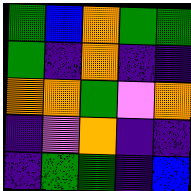[["green", "blue", "orange", "green", "green"], ["green", "indigo", "orange", "indigo", "indigo"], ["orange", "orange", "green", "violet", "orange"], ["indigo", "violet", "orange", "indigo", "indigo"], ["indigo", "green", "green", "indigo", "blue"]]